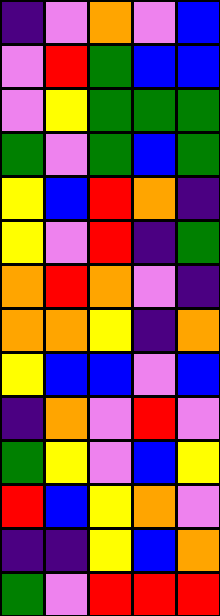[["indigo", "violet", "orange", "violet", "blue"], ["violet", "red", "green", "blue", "blue"], ["violet", "yellow", "green", "green", "green"], ["green", "violet", "green", "blue", "green"], ["yellow", "blue", "red", "orange", "indigo"], ["yellow", "violet", "red", "indigo", "green"], ["orange", "red", "orange", "violet", "indigo"], ["orange", "orange", "yellow", "indigo", "orange"], ["yellow", "blue", "blue", "violet", "blue"], ["indigo", "orange", "violet", "red", "violet"], ["green", "yellow", "violet", "blue", "yellow"], ["red", "blue", "yellow", "orange", "violet"], ["indigo", "indigo", "yellow", "blue", "orange"], ["green", "violet", "red", "red", "red"]]